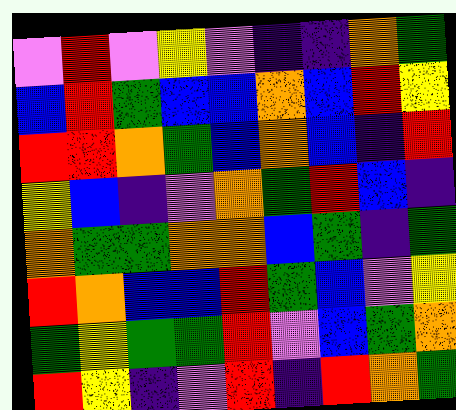[["violet", "red", "violet", "yellow", "violet", "indigo", "indigo", "orange", "green"], ["blue", "red", "green", "blue", "blue", "orange", "blue", "red", "yellow"], ["red", "red", "orange", "green", "blue", "orange", "blue", "indigo", "red"], ["yellow", "blue", "indigo", "violet", "orange", "green", "red", "blue", "indigo"], ["orange", "green", "green", "orange", "orange", "blue", "green", "indigo", "green"], ["red", "orange", "blue", "blue", "red", "green", "blue", "violet", "yellow"], ["green", "yellow", "green", "green", "red", "violet", "blue", "green", "orange"], ["red", "yellow", "indigo", "violet", "red", "indigo", "red", "orange", "green"]]